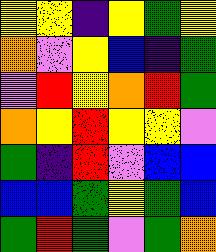[["yellow", "yellow", "indigo", "yellow", "green", "yellow"], ["orange", "violet", "yellow", "blue", "indigo", "green"], ["violet", "red", "yellow", "orange", "red", "green"], ["orange", "yellow", "red", "yellow", "yellow", "violet"], ["green", "indigo", "red", "violet", "blue", "blue"], ["blue", "blue", "green", "yellow", "green", "blue"], ["green", "red", "green", "violet", "green", "orange"]]